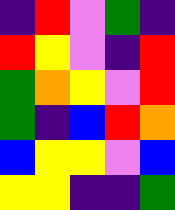[["indigo", "red", "violet", "green", "indigo"], ["red", "yellow", "violet", "indigo", "red"], ["green", "orange", "yellow", "violet", "red"], ["green", "indigo", "blue", "red", "orange"], ["blue", "yellow", "yellow", "violet", "blue"], ["yellow", "yellow", "indigo", "indigo", "green"]]